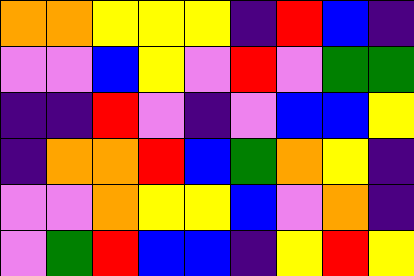[["orange", "orange", "yellow", "yellow", "yellow", "indigo", "red", "blue", "indigo"], ["violet", "violet", "blue", "yellow", "violet", "red", "violet", "green", "green"], ["indigo", "indigo", "red", "violet", "indigo", "violet", "blue", "blue", "yellow"], ["indigo", "orange", "orange", "red", "blue", "green", "orange", "yellow", "indigo"], ["violet", "violet", "orange", "yellow", "yellow", "blue", "violet", "orange", "indigo"], ["violet", "green", "red", "blue", "blue", "indigo", "yellow", "red", "yellow"]]